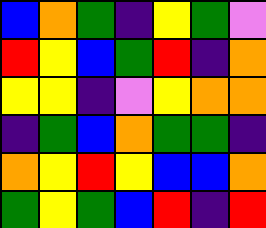[["blue", "orange", "green", "indigo", "yellow", "green", "violet"], ["red", "yellow", "blue", "green", "red", "indigo", "orange"], ["yellow", "yellow", "indigo", "violet", "yellow", "orange", "orange"], ["indigo", "green", "blue", "orange", "green", "green", "indigo"], ["orange", "yellow", "red", "yellow", "blue", "blue", "orange"], ["green", "yellow", "green", "blue", "red", "indigo", "red"]]